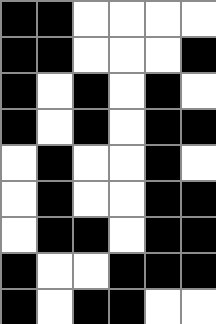[["black", "black", "white", "white", "white", "white"], ["black", "black", "white", "white", "white", "black"], ["black", "white", "black", "white", "black", "white"], ["black", "white", "black", "white", "black", "black"], ["white", "black", "white", "white", "black", "white"], ["white", "black", "white", "white", "black", "black"], ["white", "black", "black", "white", "black", "black"], ["black", "white", "white", "black", "black", "black"], ["black", "white", "black", "black", "white", "white"]]